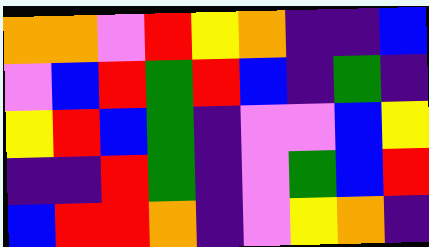[["orange", "orange", "violet", "red", "yellow", "orange", "indigo", "indigo", "blue"], ["violet", "blue", "red", "green", "red", "blue", "indigo", "green", "indigo"], ["yellow", "red", "blue", "green", "indigo", "violet", "violet", "blue", "yellow"], ["indigo", "indigo", "red", "green", "indigo", "violet", "green", "blue", "red"], ["blue", "red", "red", "orange", "indigo", "violet", "yellow", "orange", "indigo"]]